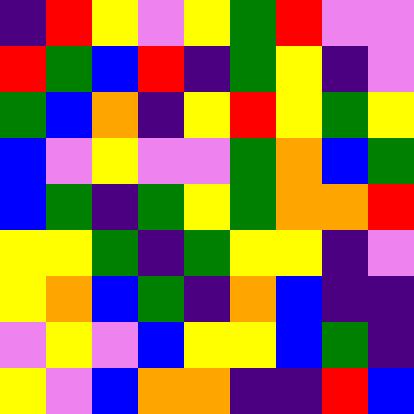[["indigo", "red", "yellow", "violet", "yellow", "green", "red", "violet", "violet"], ["red", "green", "blue", "red", "indigo", "green", "yellow", "indigo", "violet"], ["green", "blue", "orange", "indigo", "yellow", "red", "yellow", "green", "yellow"], ["blue", "violet", "yellow", "violet", "violet", "green", "orange", "blue", "green"], ["blue", "green", "indigo", "green", "yellow", "green", "orange", "orange", "red"], ["yellow", "yellow", "green", "indigo", "green", "yellow", "yellow", "indigo", "violet"], ["yellow", "orange", "blue", "green", "indigo", "orange", "blue", "indigo", "indigo"], ["violet", "yellow", "violet", "blue", "yellow", "yellow", "blue", "green", "indigo"], ["yellow", "violet", "blue", "orange", "orange", "indigo", "indigo", "red", "blue"]]